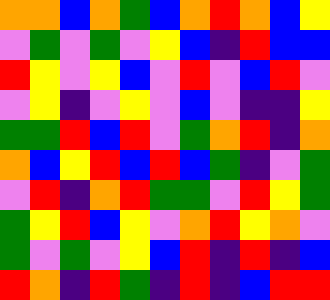[["orange", "orange", "blue", "orange", "green", "blue", "orange", "red", "orange", "blue", "yellow"], ["violet", "green", "violet", "green", "violet", "yellow", "blue", "indigo", "red", "blue", "blue"], ["red", "yellow", "violet", "yellow", "blue", "violet", "red", "violet", "blue", "red", "violet"], ["violet", "yellow", "indigo", "violet", "yellow", "violet", "blue", "violet", "indigo", "indigo", "yellow"], ["green", "green", "red", "blue", "red", "violet", "green", "orange", "red", "indigo", "orange"], ["orange", "blue", "yellow", "red", "blue", "red", "blue", "green", "indigo", "violet", "green"], ["violet", "red", "indigo", "orange", "red", "green", "green", "violet", "red", "yellow", "green"], ["green", "yellow", "red", "blue", "yellow", "violet", "orange", "red", "yellow", "orange", "violet"], ["green", "violet", "green", "violet", "yellow", "blue", "red", "indigo", "red", "indigo", "blue"], ["red", "orange", "indigo", "red", "green", "indigo", "red", "indigo", "blue", "red", "red"]]